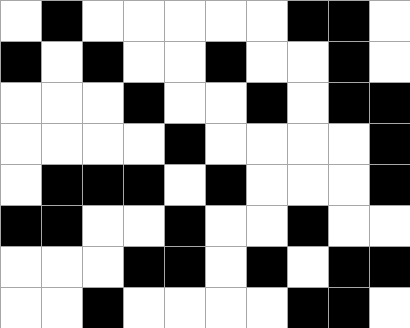[["white", "black", "white", "white", "white", "white", "white", "black", "black", "white"], ["black", "white", "black", "white", "white", "black", "white", "white", "black", "white"], ["white", "white", "white", "black", "white", "white", "black", "white", "black", "black"], ["white", "white", "white", "white", "black", "white", "white", "white", "white", "black"], ["white", "black", "black", "black", "white", "black", "white", "white", "white", "black"], ["black", "black", "white", "white", "black", "white", "white", "black", "white", "white"], ["white", "white", "white", "black", "black", "white", "black", "white", "black", "black"], ["white", "white", "black", "white", "white", "white", "white", "black", "black", "white"]]